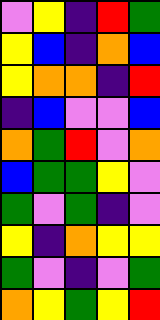[["violet", "yellow", "indigo", "red", "green"], ["yellow", "blue", "indigo", "orange", "blue"], ["yellow", "orange", "orange", "indigo", "red"], ["indigo", "blue", "violet", "violet", "blue"], ["orange", "green", "red", "violet", "orange"], ["blue", "green", "green", "yellow", "violet"], ["green", "violet", "green", "indigo", "violet"], ["yellow", "indigo", "orange", "yellow", "yellow"], ["green", "violet", "indigo", "violet", "green"], ["orange", "yellow", "green", "yellow", "red"]]